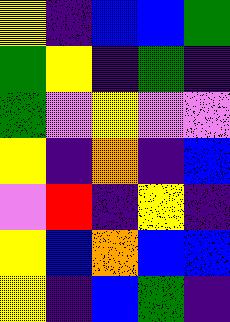[["yellow", "indigo", "blue", "blue", "green"], ["green", "yellow", "indigo", "green", "indigo"], ["green", "violet", "yellow", "violet", "violet"], ["yellow", "indigo", "orange", "indigo", "blue"], ["violet", "red", "indigo", "yellow", "indigo"], ["yellow", "blue", "orange", "blue", "blue"], ["yellow", "indigo", "blue", "green", "indigo"]]